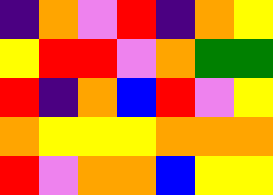[["indigo", "orange", "violet", "red", "indigo", "orange", "yellow"], ["yellow", "red", "red", "violet", "orange", "green", "green"], ["red", "indigo", "orange", "blue", "red", "violet", "yellow"], ["orange", "yellow", "yellow", "yellow", "orange", "orange", "orange"], ["red", "violet", "orange", "orange", "blue", "yellow", "yellow"]]